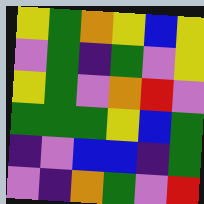[["yellow", "green", "orange", "yellow", "blue", "yellow"], ["violet", "green", "indigo", "green", "violet", "yellow"], ["yellow", "green", "violet", "orange", "red", "violet"], ["green", "green", "green", "yellow", "blue", "green"], ["indigo", "violet", "blue", "blue", "indigo", "green"], ["violet", "indigo", "orange", "green", "violet", "red"]]